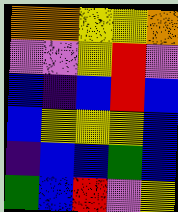[["orange", "orange", "yellow", "yellow", "orange"], ["violet", "violet", "yellow", "red", "violet"], ["blue", "indigo", "blue", "red", "blue"], ["blue", "yellow", "yellow", "yellow", "blue"], ["indigo", "blue", "blue", "green", "blue"], ["green", "blue", "red", "violet", "yellow"]]